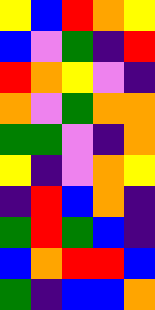[["yellow", "blue", "red", "orange", "yellow"], ["blue", "violet", "green", "indigo", "red"], ["red", "orange", "yellow", "violet", "indigo"], ["orange", "violet", "green", "orange", "orange"], ["green", "green", "violet", "indigo", "orange"], ["yellow", "indigo", "violet", "orange", "yellow"], ["indigo", "red", "blue", "orange", "indigo"], ["green", "red", "green", "blue", "indigo"], ["blue", "orange", "red", "red", "blue"], ["green", "indigo", "blue", "blue", "orange"]]